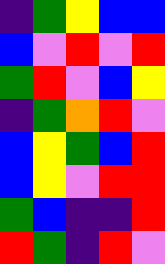[["indigo", "green", "yellow", "blue", "blue"], ["blue", "violet", "red", "violet", "red"], ["green", "red", "violet", "blue", "yellow"], ["indigo", "green", "orange", "red", "violet"], ["blue", "yellow", "green", "blue", "red"], ["blue", "yellow", "violet", "red", "red"], ["green", "blue", "indigo", "indigo", "red"], ["red", "green", "indigo", "red", "violet"]]